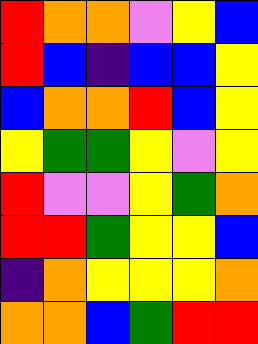[["red", "orange", "orange", "violet", "yellow", "blue"], ["red", "blue", "indigo", "blue", "blue", "yellow"], ["blue", "orange", "orange", "red", "blue", "yellow"], ["yellow", "green", "green", "yellow", "violet", "yellow"], ["red", "violet", "violet", "yellow", "green", "orange"], ["red", "red", "green", "yellow", "yellow", "blue"], ["indigo", "orange", "yellow", "yellow", "yellow", "orange"], ["orange", "orange", "blue", "green", "red", "red"]]